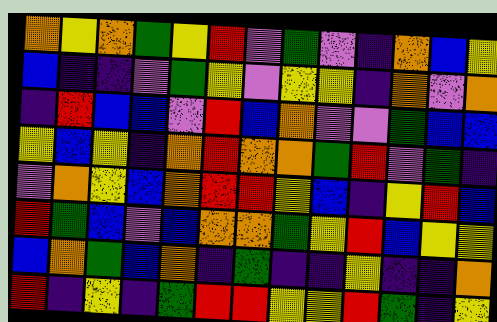[["orange", "yellow", "orange", "green", "yellow", "red", "violet", "green", "violet", "indigo", "orange", "blue", "yellow"], ["blue", "indigo", "indigo", "violet", "green", "yellow", "violet", "yellow", "yellow", "indigo", "orange", "violet", "orange"], ["indigo", "red", "blue", "blue", "violet", "red", "blue", "orange", "violet", "violet", "green", "blue", "blue"], ["yellow", "blue", "yellow", "indigo", "orange", "red", "orange", "orange", "green", "red", "violet", "green", "indigo"], ["violet", "orange", "yellow", "blue", "orange", "red", "red", "yellow", "blue", "indigo", "yellow", "red", "blue"], ["red", "green", "blue", "violet", "blue", "orange", "orange", "green", "yellow", "red", "blue", "yellow", "yellow"], ["blue", "orange", "green", "blue", "orange", "indigo", "green", "indigo", "indigo", "yellow", "indigo", "indigo", "orange"], ["red", "indigo", "yellow", "indigo", "green", "red", "red", "yellow", "yellow", "red", "green", "indigo", "yellow"]]